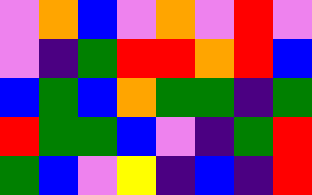[["violet", "orange", "blue", "violet", "orange", "violet", "red", "violet"], ["violet", "indigo", "green", "red", "red", "orange", "red", "blue"], ["blue", "green", "blue", "orange", "green", "green", "indigo", "green"], ["red", "green", "green", "blue", "violet", "indigo", "green", "red"], ["green", "blue", "violet", "yellow", "indigo", "blue", "indigo", "red"]]